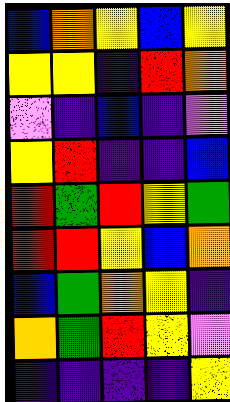[["blue", "orange", "yellow", "blue", "yellow"], ["yellow", "yellow", "indigo", "red", "orange"], ["violet", "indigo", "blue", "indigo", "violet"], ["yellow", "red", "indigo", "indigo", "blue"], ["red", "green", "red", "yellow", "green"], ["red", "red", "yellow", "blue", "orange"], ["blue", "green", "orange", "yellow", "indigo"], ["orange", "green", "red", "yellow", "violet"], ["indigo", "indigo", "indigo", "indigo", "yellow"]]